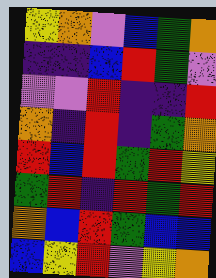[["yellow", "orange", "violet", "blue", "green", "orange"], ["indigo", "indigo", "blue", "red", "green", "violet"], ["violet", "violet", "red", "indigo", "indigo", "red"], ["orange", "indigo", "red", "indigo", "green", "orange"], ["red", "blue", "red", "green", "red", "yellow"], ["green", "red", "indigo", "red", "green", "red"], ["orange", "blue", "red", "green", "blue", "blue"], ["blue", "yellow", "red", "violet", "yellow", "orange"]]